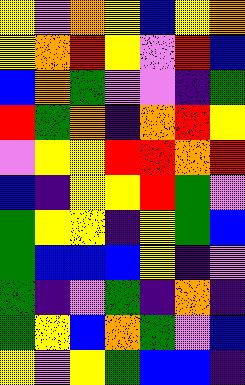[["yellow", "violet", "orange", "yellow", "blue", "yellow", "orange"], ["yellow", "orange", "red", "yellow", "violet", "red", "blue"], ["blue", "orange", "green", "violet", "violet", "indigo", "green"], ["red", "green", "orange", "indigo", "orange", "red", "yellow"], ["violet", "yellow", "yellow", "red", "red", "orange", "red"], ["blue", "indigo", "yellow", "yellow", "red", "green", "violet"], ["green", "yellow", "yellow", "indigo", "yellow", "green", "blue"], ["green", "blue", "blue", "blue", "yellow", "indigo", "violet"], ["green", "indigo", "violet", "green", "indigo", "orange", "indigo"], ["green", "yellow", "blue", "orange", "green", "violet", "blue"], ["yellow", "violet", "yellow", "green", "blue", "blue", "indigo"]]